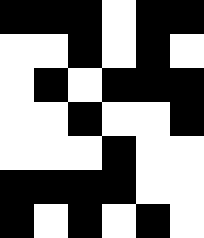[["black", "black", "black", "white", "black", "black"], ["white", "white", "black", "white", "black", "white"], ["white", "black", "white", "black", "black", "black"], ["white", "white", "black", "white", "white", "black"], ["white", "white", "white", "black", "white", "white"], ["black", "black", "black", "black", "white", "white"], ["black", "white", "black", "white", "black", "white"]]